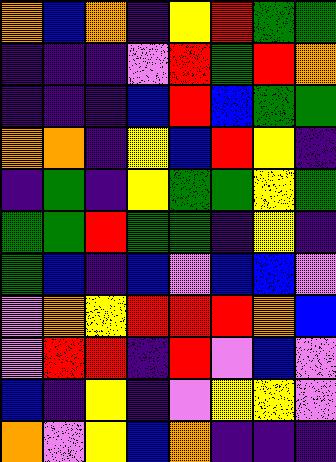[["orange", "blue", "orange", "indigo", "yellow", "red", "green", "green"], ["indigo", "indigo", "indigo", "violet", "red", "green", "red", "orange"], ["indigo", "indigo", "indigo", "blue", "red", "blue", "green", "green"], ["orange", "orange", "indigo", "yellow", "blue", "red", "yellow", "indigo"], ["indigo", "green", "indigo", "yellow", "green", "green", "yellow", "green"], ["green", "green", "red", "green", "green", "indigo", "yellow", "indigo"], ["green", "blue", "indigo", "blue", "violet", "blue", "blue", "violet"], ["violet", "orange", "yellow", "red", "red", "red", "orange", "blue"], ["violet", "red", "red", "indigo", "red", "violet", "blue", "violet"], ["blue", "indigo", "yellow", "indigo", "violet", "yellow", "yellow", "violet"], ["orange", "violet", "yellow", "blue", "orange", "indigo", "indigo", "indigo"]]